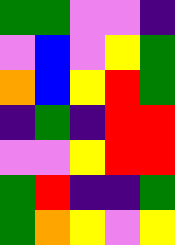[["green", "green", "violet", "violet", "indigo"], ["violet", "blue", "violet", "yellow", "green"], ["orange", "blue", "yellow", "red", "green"], ["indigo", "green", "indigo", "red", "red"], ["violet", "violet", "yellow", "red", "red"], ["green", "red", "indigo", "indigo", "green"], ["green", "orange", "yellow", "violet", "yellow"]]